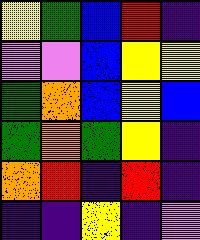[["yellow", "green", "blue", "red", "indigo"], ["violet", "violet", "blue", "yellow", "yellow"], ["green", "orange", "blue", "yellow", "blue"], ["green", "orange", "green", "yellow", "indigo"], ["orange", "red", "indigo", "red", "indigo"], ["indigo", "indigo", "yellow", "indigo", "violet"]]